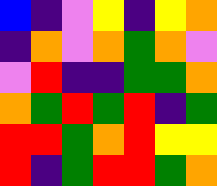[["blue", "indigo", "violet", "yellow", "indigo", "yellow", "orange"], ["indigo", "orange", "violet", "orange", "green", "orange", "violet"], ["violet", "red", "indigo", "indigo", "green", "green", "orange"], ["orange", "green", "red", "green", "red", "indigo", "green"], ["red", "red", "green", "orange", "red", "yellow", "yellow"], ["red", "indigo", "green", "red", "red", "green", "orange"]]